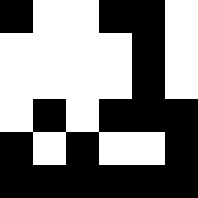[["black", "white", "white", "black", "black", "white"], ["white", "white", "white", "white", "black", "white"], ["white", "white", "white", "white", "black", "white"], ["white", "black", "white", "black", "black", "black"], ["black", "white", "black", "white", "white", "black"], ["black", "black", "black", "black", "black", "black"]]